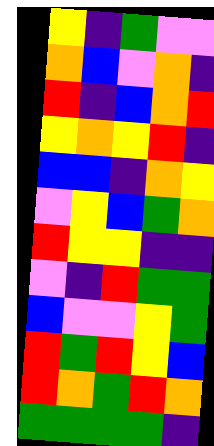[["yellow", "indigo", "green", "violet", "violet"], ["orange", "blue", "violet", "orange", "indigo"], ["red", "indigo", "blue", "orange", "red"], ["yellow", "orange", "yellow", "red", "indigo"], ["blue", "blue", "indigo", "orange", "yellow"], ["violet", "yellow", "blue", "green", "orange"], ["red", "yellow", "yellow", "indigo", "indigo"], ["violet", "indigo", "red", "green", "green"], ["blue", "violet", "violet", "yellow", "green"], ["red", "green", "red", "yellow", "blue"], ["red", "orange", "green", "red", "orange"], ["green", "green", "green", "green", "indigo"]]